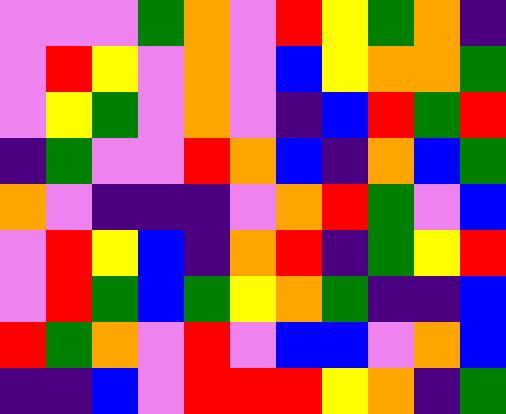[["violet", "violet", "violet", "green", "orange", "violet", "red", "yellow", "green", "orange", "indigo"], ["violet", "red", "yellow", "violet", "orange", "violet", "blue", "yellow", "orange", "orange", "green"], ["violet", "yellow", "green", "violet", "orange", "violet", "indigo", "blue", "red", "green", "red"], ["indigo", "green", "violet", "violet", "red", "orange", "blue", "indigo", "orange", "blue", "green"], ["orange", "violet", "indigo", "indigo", "indigo", "violet", "orange", "red", "green", "violet", "blue"], ["violet", "red", "yellow", "blue", "indigo", "orange", "red", "indigo", "green", "yellow", "red"], ["violet", "red", "green", "blue", "green", "yellow", "orange", "green", "indigo", "indigo", "blue"], ["red", "green", "orange", "violet", "red", "violet", "blue", "blue", "violet", "orange", "blue"], ["indigo", "indigo", "blue", "violet", "red", "red", "red", "yellow", "orange", "indigo", "green"]]